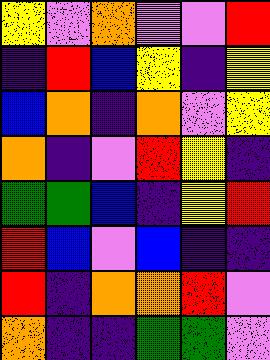[["yellow", "violet", "orange", "violet", "violet", "red"], ["indigo", "red", "blue", "yellow", "indigo", "yellow"], ["blue", "orange", "indigo", "orange", "violet", "yellow"], ["orange", "indigo", "violet", "red", "yellow", "indigo"], ["green", "green", "blue", "indigo", "yellow", "red"], ["red", "blue", "violet", "blue", "indigo", "indigo"], ["red", "indigo", "orange", "orange", "red", "violet"], ["orange", "indigo", "indigo", "green", "green", "violet"]]